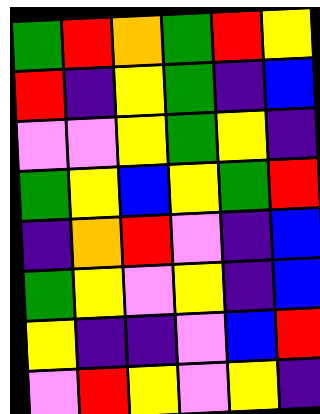[["green", "red", "orange", "green", "red", "yellow"], ["red", "indigo", "yellow", "green", "indigo", "blue"], ["violet", "violet", "yellow", "green", "yellow", "indigo"], ["green", "yellow", "blue", "yellow", "green", "red"], ["indigo", "orange", "red", "violet", "indigo", "blue"], ["green", "yellow", "violet", "yellow", "indigo", "blue"], ["yellow", "indigo", "indigo", "violet", "blue", "red"], ["violet", "red", "yellow", "violet", "yellow", "indigo"]]